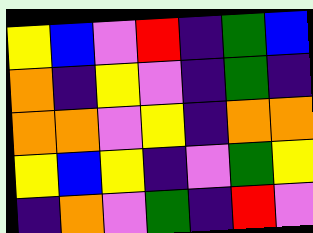[["yellow", "blue", "violet", "red", "indigo", "green", "blue"], ["orange", "indigo", "yellow", "violet", "indigo", "green", "indigo"], ["orange", "orange", "violet", "yellow", "indigo", "orange", "orange"], ["yellow", "blue", "yellow", "indigo", "violet", "green", "yellow"], ["indigo", "orange", "violet", "green", "indigo", "red", "violet"]]